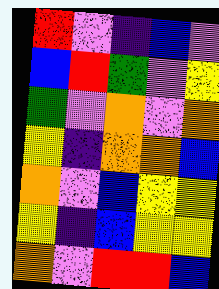[["red", "violet", "indigo", "blue", "violet"], ["blue", "red", "green", "violet", "yellow"], ["green", "violet", "orange", "violet", "orange"], ["yellow", "indigo", "orange", "orange", "blue"], ["orange", "violet", "blue", "yellow", "yellow"], ["yellow", "indigo", "blue", "yellow", "yellow"], ["orange", "violet", "red", "red", "blue"]]